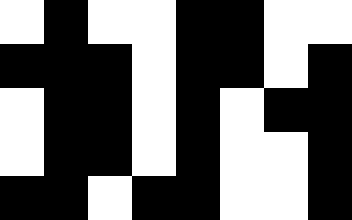[["white", "black", "white", "white", "black", "black", "white", "white"], ["black", "black", "black", "white", "black", "black", "white", "black"], ["white", "black", "black", "white", "black", "white", "black", "black"], ["white", "black", "black", "white", "black", "white", "white", "black"], ["black", "black", "white", "black", "black", "white", "white", "black"]]